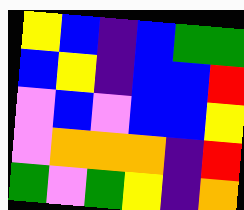[["yellow", "blue", "indigo", "blue", "green", "green"], ["blue", "yellow", "indigo", "blue", "blue", "red"], ["violet", "blue", "violet", "blue", "blue", "yellow"], ["violet", "orange", "orange", "orange", "indigo", "red"], ["green", "violet", "green", "yellow", "indigo", "orange"]]